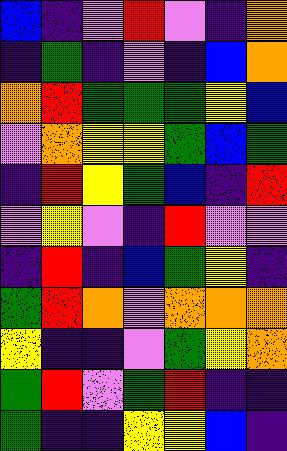[["blue", "indigo", "violet", "red", "violet", "indigo", "orange"], ["indigo", "green", "indigo", "violet", "indigo", "blue", "orange"], ["orange", "red", "green", "green", "green", "yellow", "blue"], ["violet", "orange", "yellow", "yellow", "green", "blue", "green"], ["indigo", "red", "yellow", "green", "blue", "indigo", "red"], ["violet", "yellow", "violet", "indigo", "red", "violet", "violet"], ["indigo", "red", "indigo", "blue", "green", "yellow", "indigo"], ["green", "red", "orange", "violet", "orange", "orange", "orange"], ["yellow", "indigo", "indigo", "violet", "green", "yellow", "orange"], ["green", "red", "violet", "green", "red", "indigo", "indigo"], ["green", "indigo", "indigo", "yellow", "yellow", "blue", "indigo"]]